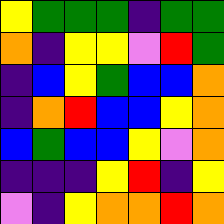[["yellow", "green", "green", "green", "indigo", "green", "green"], ["orange", "indigo", "yellow", "yellow", "violet", "red", "green"], ["indigo", "blue", "yellow", "green", "blue", "blue", "orange"], ["indigo", "orange", "red", "blue", "blue", "yellow", "orange"], ["blue", "green", "blue", "blue", "yellow", "violet", "orange"], ["indigo", "indigo", "indigo", "yellow", "red", "indigo", "yellow"], ["violet", "indigo", "yellow", "orange", "orange", "red", "orange"]]